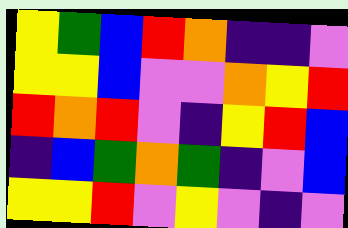[["yellow", "green", "blue", "red", "orange", "indigo", "indigo", "violet"], ["yellow", "yellow", "blue", "violet", "violet", "orange", "yellow", "red"], ["red", "orange", "red", "violet", "indigo", "yellow", "red", "blue"], ["indigo", "blue", "green", "orange", "green", "indigo", "violet", "blue"], ["yellow", "yellow", "red", "violet", "yellow", "violet", "indigo", "violet"]]